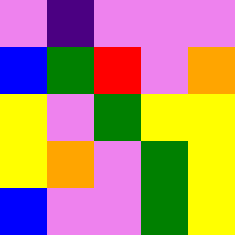[["violet", "indigo", "violet", "violet", "violet"], ["blue", "green", "red", "violet", "orange"], ["yellow", "violet", "green", "yellow", "yellow"], ["yellow", "orange", "violet", "green", "yellow"], ["blue", "violet", "violet", "green", "yellow"]]